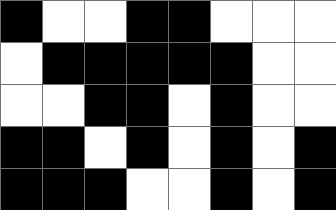[["black", "white", "white", "black", "black", "white", "white", "white"], ["white", "black", "black", "black", "black", "black", "white", "white"], ["white", "white", "black", "black", "white", "black", "white", "white"], ["black", "black", "white", "black", "white", "black", "white", "black"], ["black", "black", "black", "white", "white", "black", "white", "black"]]